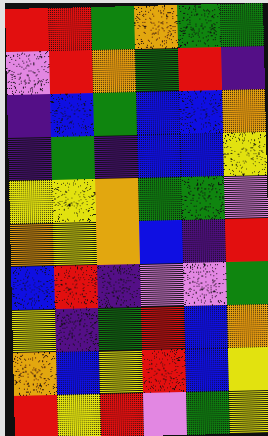[["red", "red", "green", "orange", "green", "green"], ["violet", "red", "orange", "green", "red", "indigo"], ["indigo", "blue", "green", "blue", "blue", "orange"], ["indigo", "green", "indigo", "blue", "blue", "yellow"], ["yellow", "yellow", "orange", "green", "green", "violet"], ["orange", "yellow", "orange", "blue", "indigo", "red"], ["blue", "red", "indigo", "violet", "violet", "green"], ["yellow", "indigo", "green", "red", "blue", "orange"], ["orange", "blue", "yellow", "red", "blue", "yellow"], ["red", "yellow", "red", "violet", "green", "yellow"]]